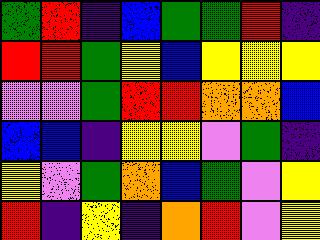[["green", "red", "indigo", "blue", "green", "green", "red", "indigo"], ["red", "red", "green", "yellow", "blue", "yellow", "yellow", "yellow"], ["violet", "violet", "green", "red", "red", "orange", "orange", "blue"], ["blue", "blue", "indigo", "yellow", "yellow", "violet", "green", "indigo"], ["yellow", "violet", "green", "orange", "blue", "green", "violet", "yellow"], ["red", "indigo", "yellow", "indigo", "orange", "red", "violet", "yellow"]]